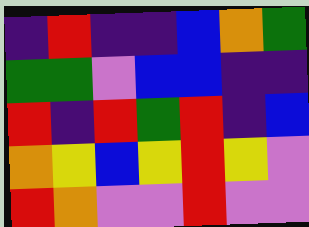[["indigo", "red", "indigo", "indigo", "blue", "orange", "green"], ["green", "green", "violet", "blue", "blue", "indigo", "indigo"], ["red", "indigo", "red", "green", "red", "indigo", "blue"], ["orange", "yellow", "blue", "yellow", "red", "yellow", "violet"], ["red", "orange", "violet", "violet", "red", "violet", "violet"]]